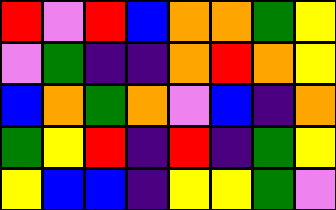[["red", "violet", "red", "blue", "orange", "orange", "green", "yellow"], ["violet", "green", "indigo", "indigo", "orange", "red", "orange", "yellow"], ["blue", "orange", "green", "orange", "violet", "blue", "indigo", "orange"], ["green", "yellow", "red", "indigo", "red", "indigo", "green", "yellow"], ["yellow", "blue", "blue", "indigo", "yellow", "yellow", "green", "violet"]]